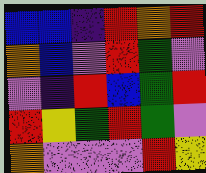[["blue", "blue", "indigo", "red", "orange", "red"], ["orange", "blue", "violet", "red", "green", "violet"], ["violet", "indigo", "red", "blue", "green", "red"], ["red", "yellow", "green", "red", "green", "violet"], ["orange", "violet", "violet", "violet", "red", "yellow"]]